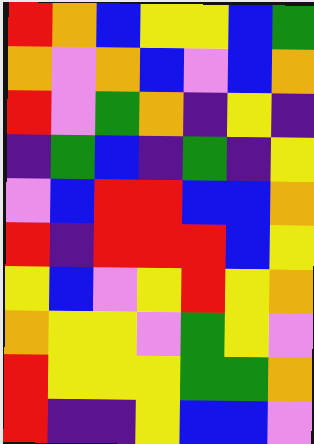[["red", "orange", "blue", "yellow", "yellow", "blue", "green"], ["orange", "violet", "orange", "blue", "violet", "blue", "orange"], ["red", "violet", "green", "orange", "indigo", "yellow", "indigo"], ["indigo", "green", "blue", "indigo", "green", "indigo", "yellow"], ["violet", "blue", "red", "red", "blue", "blue", "orange"], ["red", "indigo", "red", "red", "red", "blue", "yellow"], ["yellow", "blue", "violet", "yellow", "red", "yellow", "orange"], ["orange", "yellow", "yellow", "violet", "green", "yellow", "violet"], ["red", "yellow", "yellow", "yellow", "green", "green", "orange"], ["red", "indigo", "indigo", "yellow", "blue", "blue", "violet"]]